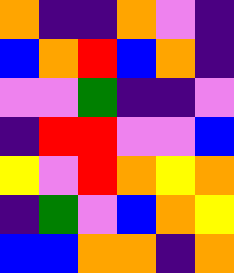[["orange", "indigo", "indigo", "orange", "violet", "indigo"], ["blue", "orange", "red", "blue", "orange", "indigo"], ["violet", "violet", "green", "indigo", "indigo", "violet"], ["indigo", "red", "red", "violet", "violet", "blue"], ["yellow", "violet", "red", "orange", "yellow", "orange"], ["indigo", "green", "violet", "blue", "orange", "yellow"], ["blue", "blue", "orange", "orange", "indigo", "orange"]]